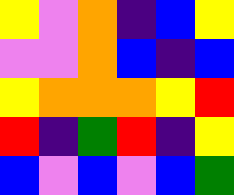[["yellow", "violet", "orange", "indigo", "blue", "yellow"], ["violet", "violet", "orange", "blue", "indigo", "blue"], ["yellow", "orange", "orange", "orange", "yellow", "red"], ["red", "indigo", "green", "red", "indigo", "yellow"], ["blue", "violet", "blue", "violet", "blue", "green"]]